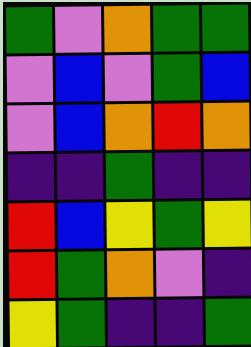[["green", "violet", "orange", "green", "green"], ["violet", "blue", "violet", "green", "blue"], ["violet", "blue", "orange", "red", "orange"], ["indigo", "indigo", "green", "indigo", "indigo"], ["red", "blue", "yellow", "green", "yellow"], ["red", "green", "orange", "violet", "indigo"], ["yellow", "green", "indigo", "indigo", "green"]]